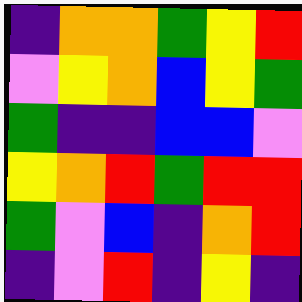[["indigo", "orange", "orange", "green", "yellow", "red"], ["violet", "yellow", "orange", "blue", "yellow", "green"], ["green", "indigo", "indigo", "blue", "blue", "violet"], ["yellow", "orange", "red", "green", "red", "red"], ["green", "violet", "blue", "indigo", "orange", "red"], ["indigo", "violet", "red", "indigo", "yellow", "indigo"]]